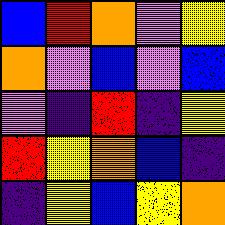[["blue", "red", "orange", "violet", "yellow"], ["orange", "violet", "blue", "violet", "blue"], ["violet", "indigo", "red", "indigo", "yellow"], ["red", "yellow", "orange", "blue", "indigo"], ["indigo", "yellow", "blue", "yellow", "orange"]]